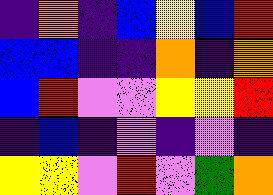[["indigo", "orange", "indigo", "blue", "yellow", "blue", "red"], ["blue", "blue", "indigo", "indigo", "orange", "indigo", "orange"], ["blue", "red", "violet", "violet", "yellow", "yellow", "red"], ["indigo", "blue", "indigo", "violet", "indigo", "violet", "indigo"], ["yellow", "yellow", "violet", "red", "violet", "green", "orange"]]